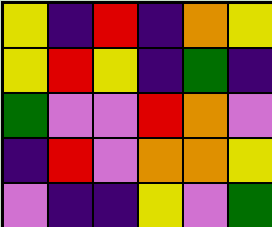[["yellow", "indigo", "red", "indigo", "orange", "yellow"], ["yellow", "red", "yellow", "indigo", "green", "indigo"], ["green", "violet", "violet", "red", "orange", "violet"], ["indigo", "red", "violet", "orange", "orange", "yellow"], ["violet", "indigo", "indigo", "yellow", "violet", "green"]]